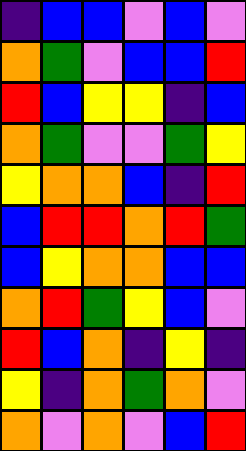[["indigo", "blue", "blue", "violet", "blue", "violet"], ["orange", "green", "violet", "blue", "blue", "red"], ["red", "blue", "yellow", "yellow", "indigo", "blue"], ["orange", "green", "violet", "violet", "green", "yellow"], ["yellow", "orange", "orange", "blue", "indigo", "red"], ["blue", "red", "red", "orange", "red", "green"], ["blue", "yellow", "orange", "orange", "blue", "blue"], ["orange", "red", "green", "yellow", "blue", "violet"], ["red", "blue", "orange", "indigo", "yellow", "indigo"], ["yellow", "indigo", "orange", "green", "orange", "violet"], ["orange", "violet", "orange", "violet", "blue", "red"]]